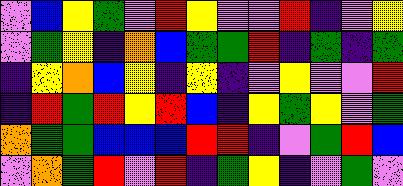[["violet", "blue", "yellow", "green", "violet", "red", "yellow", "violet", "violet", "red", "indigo", "violet", "yellow"], ["violet", "green", "yellow", "indigo", "orange", "blue", "green", "green", "red", "indigo", "green", "indigo", "green"], ["indigo", "yellow", "orange", "blue", "yellow", "indigo", "yellow", "indigo", "violet", "yellow", "violet", "violet", "red"], ["indigo", "red", "green", "red", "yellow", "red", "blue", "indigo", "yellow", "green", "yellow", "violet", "green"], ["orange", "green", "green", "blue", "blue", "blue", "red", "red", "indigo", "violet", "green", "red", "blue"], ["violet", "orange", "green", "red", "violet", "red", "indigo", "green", "yellow", "indigo", "violet", "green", "violet"]]